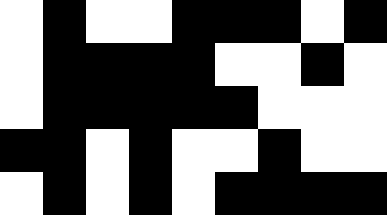[["white", "black", "white", "white", "black", "black", "black", "white", "black"], ["white", "black", "black", "black", "black", "white", "white", "black", "white"], ["white", "black", "black", "black", "black", "black", "white", "white", "white"], ["black", "black", "white", "black", "white", "white", "black", "white", "white"], ["white", "black", "white", "black", "white", "black", "black", "black", "black"]]